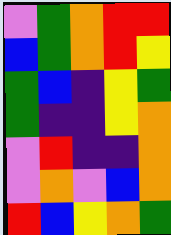[["violet", "green", "orange", "red", "red"], ["blue", "green", "orange", "red", "yellow"], ["green", "blue", "indigo", "yellow", "green"], ["green", "indigo", "indigo", "yellow", "orange"], ["violet", "red", "indigo", "indigo", "orange"], ["violet", "orange", "violet", "blue", "orange"], ["red", "blue", "yellow", "orange", "green"]]